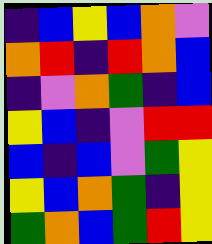[["indigo", "blue", "yellow", "blue", "orange", "violet"], ["orange", "red", "indigo", "red", "orange", "blue"], ["indigo", "violet", "orange", "green", "indigo", "blue"], ["yellow", "blue", "indigo", "violet", "red", "red"], ["blue", "indigo", "blue", "violet", "green", "yellow"], ["yellow", "blue", "orange", "green", "indigo", "yellow"], ["green", "orange", "blue", "green", "red", "yellow"]]